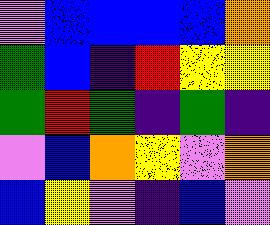[["violet", "blue", "blue", "blue", "blue", "orange"], ["green", "blue", "indigo", "red", "yellow", "yellow"], ["green", "red", "green", "indigo", "green", "indigo"], ["violet", "blue", "orange", "yellow", "violet", "orange"], ["blue", "yellow", "violet", "indigo", "blue", "violet"]]